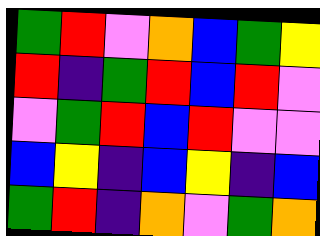[["green", "red", "violet", "orange", "blue", "green", "yellow"], ["red", "indigo", "green", "red", "blue", "red", "violet"], ["violet", "green", "red", "blue", "red", "violet", "violet"], ["blue", "yellow", "indigo", "blue", "yellow", "indigo", "blue"], ["green", "red", "indigo", "orange", "violet", "green", "orange"]]